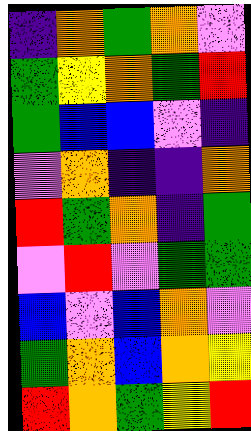[["indigo", "orange", "green", "orange", "violet"], ["green", "yellow", "orange", "green", "red"], ["green", "blue", "blue", "violet", "indigo"], ["violet", "orange", "indigo", "indigo", "orange"], ["red", "green", "orange", "indigo", "green"], ["violet", "red", "violet", "green", "green"], ["blue", "violet", "blue", "orange", "violet"], ["green", "orange", "blue", "orange", "yellow"], ["red", "orange", "green", "yellow", "red"]]